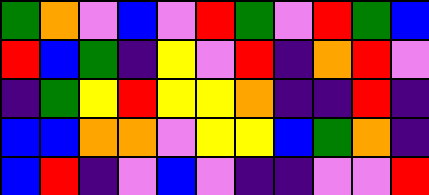[["green", "orange", "violet", "blue", "violet", "red", "green", "violet", "red", "green", "blue"], ["red", "blue", "green", "indigo", "yellow", "violet", "red", "indigo", "orange", "red", "violet"], ["indigo", "green", "yellow", "red", "yellow", "yellow", "orange", "indigo", "indigo", "red", "indigo"], ["blue", "blue", "orange", "orange", "violet", "yellow", "yellow", "blue", "green", "orange", "indigo"], ["blue", "red", "indigo", "violet", "blue", "violet", "indigo", "indigo", "violet", "violet", "red"]]